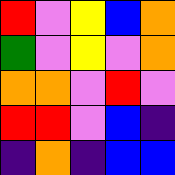[["red", "violet", "yellow", "blue", "orange"], ["green", "violet", "yellow", "violet", "orange"], ["orange", "orange", "violet", "red", "violet"], ["red", "red", "violet", "blue", "indigo"], ["indigo", "orange", "indigo", "blue", "blue"]]